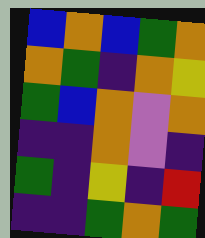[["blue", "orange", "blue", "green", "orange"], ["orange", "green", "indigo", "orange", "yellow"], ["green", "blue", "orange", "violet", "orange"], ["indigo", "indigo", "orange", "violet", "indigo"], ["green", "indigo", "yellow", "indigo", "red"], ["indigo", "indigo", "green", "orange", "green"]]